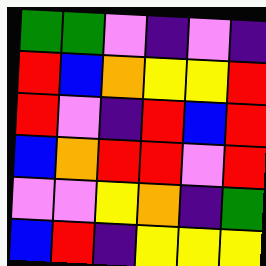[["green", "green", "violet", "indigo", "violet", "indigo"], ["red", "blue", "orange", "yellow", "yellow", "red"], ["red", "violet", "indigo", "red", "blue", "red"], ["blue", "orange", "red", "red", "violet", "red"], ["violet", "violet", "yellow", "orange", "indigo", "green"], ["blue", "red", "indigo", "yellow", "yellow", "yellow"]]